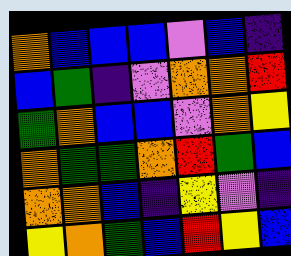[["orange", "blue", "blue", "blue", "violet", "blue", "indigo"], ["blue", "green", "indigo", "violet", "orange", "orange", "red"], ["green", "orange", "blue", "blue", "violet", "orange", "yellow"], ["orange", "green", "green", "orange", "red", "green", "blue"], ["orange", "orange", "blue", "indigo", "yellow", "violet", "indigo"], ["yellow", "orange", "green", "blue", "red", "yellow", "blue"]]